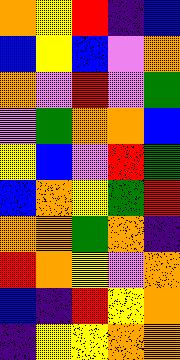[["orange", "yellow", "red", "indigo", "blue"], ["blue", "yellow", "blue", "violet", "orange"], ["orange", "violet", "red", "violet", "green"], ["violet", "green", "orange", "orange", "blue"], ["yellow", "blue", "violet", "red", "green"], ["blue", "orange", "yellow", "green", "red"], ["orange", "orange", "green", "orange", "indigo"], ["red", "orange", "yellow", "violet", "orange"], ["blue", "indigo", "red", "yellow", "orange"], ["indigo", "yellow", "yellow", "orange", "orange"]]